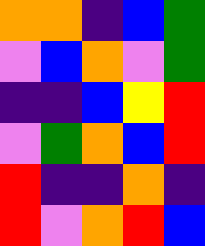[["orange", "orange", "indigo", "blue", "green"], ["violet", "blue", "orange", "violet", "green"], ["indigo", "indigo", "blue", "yellow", "red"], ["violet", "green", "orange", "blue", "red"], ["red", "indigo", "indigo", "orange", "indigo"], ["red", "violet", "orange", "red", "blue"]]